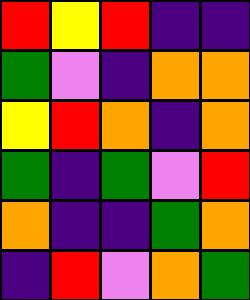[["red", "yellow", "red", "indigo", "indigo"], ["green", "violet", "indigo", "orange", "orange"], ["yellow", "red", "orange", "indigo", "orange"], ["green", "indigo", "green", "violet", "red"], ["orange", "indigo", "indigo", "green", "orange"], ["indigo", "red", "violet", "orange", "green"]]